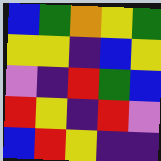[["blue", "green", "orange", "yellow", "green"], ["yellow", "yellow", "indigo", "blue", "yellow"], ["violet", "indigo", "red", "green", "blue"], ["red", "yellow", "indigo", "red", "violet"], ["blue", "red", "yellow", "indigo", "indigo"]]